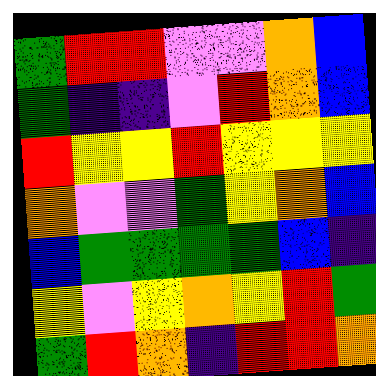[["green", "red", "red", "violet", "violet", "orange", "blue"], ["green", "indigo", "indigo", "violet", "red", "orange", "blue"], ["red", "yellow", "yellow", "red", "yellow", "yellow", "yellow"], ["orange", "violet", "violet", "green", "yellow", "orange", "blue"], ["blue", "green", "green", "green", "green", "blue", "indigo"], ["yellow", "violet", "yellow", "orange", "yellow", "red", "green"], ["green", "red", "orange", "indigo", "red", "red", "orange"]]